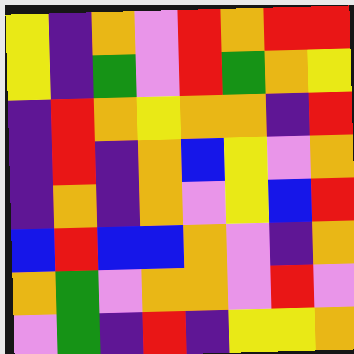[["yellow", "indigo", "orange", "violet", "red", "orange", "red", "red"], ["yellow", "indigo", "green", "violet", "red", "green", "orange", "yellow"], ["indigo", "red", "orange", "yellow", "orange", "orange", "indigo", "red"], ["indigo", "red", "indigo", "orange", "blue", "yellow", "violet", "orange"], ["indigo", "orange", "indigo", "orange", "violet", "yellow", "blue", "red"], ["blue", "red", "blue", "blue", "orange", "violet", "indigo", "orange"], ["orange", "green", "violet", "orange", "orange", "violet", "red", "violet"], ["violet", "green", "indigo", "red", "indigo", "yellow", "yellow", "orange"]]